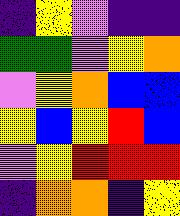[["indigo", "yellow", "violet", "indigo", "indigo"], ["green", "green", "violet", "yellow", "orange"], ["violet", "yellow", "orange", "blue", "blue"], ["yellow", "blue", "yellow", "red", "blue"], ["violet", "yellow", "red", "red", "red"], ["indigo", "orange", "orange", "indigo", "yellow"]]